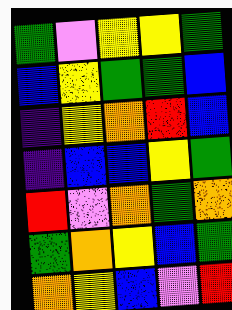[["green", "violet", "yellow", "yellow", "green"], ["blue", "yellow", "green", "green", "blue"], ["indigo", "yellow", "orange", "red", "blue"], ["indigo", "blue", "blue", "yellow", "green"], ["red", "violet", "orange", "green", "orange"], ["green", "orange", "yellow", "blue", "green"], ["orange", "yellow", "blue", "violet", "red"]]